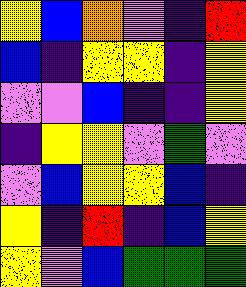[["yellow", "blue", "orange", "violet", "indigo", "red"], ["blue", "indigo", "yellow", "yellow", "indigo", "yellow"], ["violet", "violet", "blue", "indigo", "indigo", "yellow"], ["indigo", "yellow", "yellow", "violet", "green", "violet"], ["violet", "blue", "yellow", "yellow", "blue", "indigo"], ["yellow", "indigo", "red", "indigo", "blue", "yellow"], ["yellow", "violet", "blue", "green", "green", "green"]]